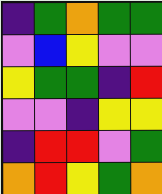[["indigo", "green", "orange", "green", "green"], ["violet", "blue", "yellow", "violet", "violet"], ["yellow", "green", "green", "indigo", "red"], ["violet", "violet", "indigo", "yellow", "yellow"], ["indigo", "red", "red", "violet", "green"], ["orange", "red", "yellow", "green", "orange"]]